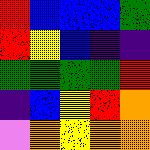[["red", "blue", "blue", "blue", "green"], ["red", "yellow", "blue", "indigo", "indigo"], ["green", "green", "green", "green", "red"], ["indigo", "blue", "yellow", "red", "orange"], ["violet", "orange", "yellow", "orange", "orange"]]